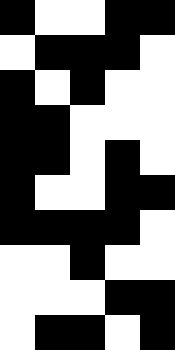[["black", "white", "white", "black", "black"], ["white", "black", "black", "black", "white"], ["black", "white", "black", "white", "white"], ["black", "black", "white", "white", "white"], ["black", "black", "white", "black", "white"], ["black", "white", "white", "black", "black"], ["black", "black", "black", "black", "white"], ["white", "white", "black", "white", "white"], ["white", "white", "white", "black", "black"], ["white", "black", "black", "white", "black"]]